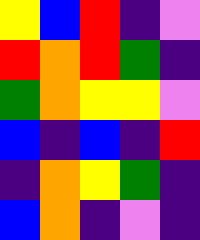[["yellow", "blue", "red", "indigo", "violet"], ["red", "orange", "red", "green", "indigo"], ["green", "orange", "yellow", "yellow", "violet"], ["blue", "indigo", "blue", "indigo", "red"], ["indigo", "orange", "yellow", "green", "indigo"], ["blue", "orange", "indigo", "violet", "indigo"]]